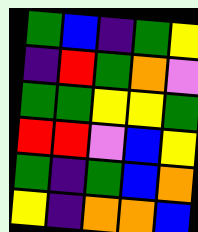[["green", "blue", "indigo", "green", "yellow"], ["indigo", "red", "green", "orange", "violet"], ["green", "green", "yellow", "yellow", "green"], ["red", "red", "violet", "blue", "yellow"], ["green", "indigo", "green", "blue", "orange"], ["yellow", "indigo", "orange", "orange", "blue"]]